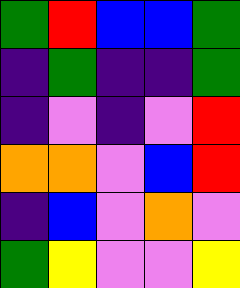[["green", "red", "blue", "blue", "green"], ["indigo", "green", "indigo", "indigo", "green"], ["indigo", "violet", "indigo", "violet", "red"], ["orange", "orange", "violet", "blue", "red"], ["indigo", "blue", "violet", "orange", "violet"], ["green", "yellow", "violet", "violet", "yellow"]]